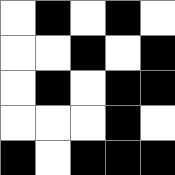[["white", "black", "white", "black", "white"], ["white", "white", "black", "white", "black"], ["white", "black", "white", "black", "black"], ["white", "white", "white", "black", "white"], ["black", "white", "black", "black", "black"]]